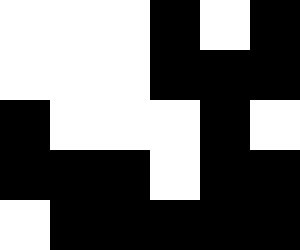[["white", "white", "white", "black", "white", "black"], ["white", "white", "white", "black", "black", "black"], ["black", "white", "white", "white", "black", "white"], ["black", "black", "black", "white", "black", "black"], ["white", "black", "black", "black", "black", "black"]]